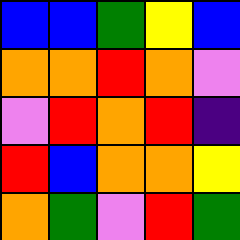[["blue", "blue", "green", "yellow", "blue"], ["orange", "orange", "red", "orange", "violet"], ["violet", "red", "orange", "red", "indigo"], ["red", "blue", "orange", "orange", "yellow"], ["orange", "green", "violet", "red", "green"]]